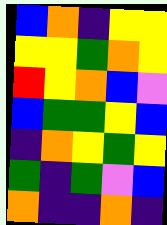[["blue", "orange", "indigo", "yellow", "yellow"], ["yellow", "yellow", "green", "orange", "yellow"], ["red", "yellow", "orange", "blue", "violet"], ["blue", "green", "green", "yellow", "blue"], ["indigo", "orange", "yellow", "green", "yellow"], ["green", "indigo", "green", "violet", "blue"], ["orange", "indigo", "indigo", "orange", "indigo"]]